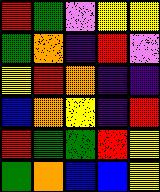[["red", "green", "violet", "yellow", "yellow"], ["green", "orange", "indigo", "red", "violet"], ["yellow", "red", "orange", "indigo", "indigo"], ["blue", "orange", "yellow", "indigo", "red"], ["red", "green", "green", "red", "yellow"], ["green", "orange", "blue", "blue", "yellow"]]